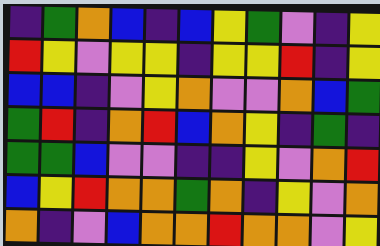[["indigo", "green", "orange", "blue", "indigo", "blue", "yellow", "green", "violet", "indigo", "yellow"], ["red", "yellow", "violet", "yellow", "yellow", "indigo", "yellow", "yellow", "red", "indigo", "yellow"], ["blue", "blue", "indigo", "violet", "yellow", "orange", "violet", "violet", "orange", "blue", "green"], ["green", "red", "indigo", "orange", "red", "blue", "orange", "yellow", "indigo", "green", "indigo"], ["green", "green", "blue", "violet", "violet", "indigo", "indigo", "yellow", "violet", "orange", "red"], ["blue", "yellow", "red", "orange", "orange", "green", "orange", "indigo", "yellow", "violet", "orange"], ["orange", "indigo", "violet", "blue", "orange", "orange", "red", "orange", "orange", "violet", "yellow"]]